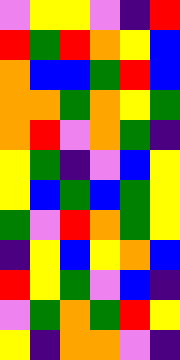[["violet", "yellow", "yellow", "violet", "indigo", "red"], ["red", "green", "red", "orange", "yellow", "blue"], ["orange", "blue", "blue", "green", "red", "blue"], ["orange", "orange", "green", "orange", "yellow", "green"], ["orange", "red", "violet", "orange", "green", "indigo"], ["yellow", "green", "indigo", "violet", "blue", "yellow"], ["yellow", "blue", "green", "blue", "green", "yellow"], ["green", "violet", "red", "orange", "green", "yellow"], ["indigo", "yellow", "blue", "yellow", "orange", "blue"], ["red", "yellow", "green", "violet", "blue", "indigo"], ["violet", "green", "orange", "green", "red", "yellow"], ["yellow", "indigo", "orange", "orange", "violet", "indigo"]]